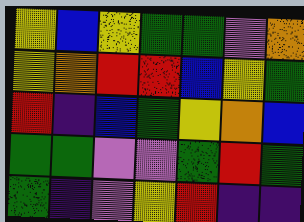[["yellow", "blue", "yellow", "green", "green", "violet", "orange"], ["yellow", "orange", "red", "red", "blue", "yellow", "green"], ["red", "indigo", "blue", "green", "yellow", "orange", "blue"], ["green", "green", "violet", "violet", "green", "red", "green"], ["green", "indigo", "violet", "yellow", "red", "indigo", "indigo"]]